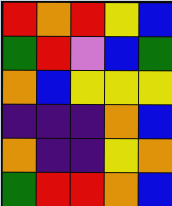[["red", "orange", "red", "yellow", "blue"], ["green", "red", "violet", "blue", "green"], ["orange", "blue", "yellow", "yellow", "yellow"], ["indigo", "indigo", "indigo", "orange", "blue"], ["orange", "indigo", "indigo", "yellow", "orange"], ["green", "red", "red", "orange", "blue"]]